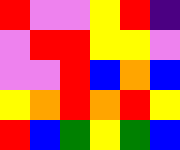[["red", "violet", "violet", "yellow", "red", "indigo"], ["violet", "red", "red", "yellow", "yellow", "violet"], ["violet", "violet", "red", "blue", "orange", "blue"], ["yellow", "orange", "red", "orange", "red", "yellow"], ["red", "blue", "green", "yellow", "green", "blue"]]